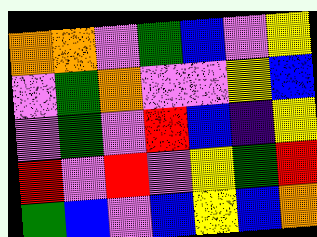[["orange", "orange", "violet", "green", "blue", "violet", "yellow"], ["violet", "green", "orange", "violet", "violet", "yellow", "blue"], ["violet", "green", "violet", "red", "blue", "indigo", "yellow"], ["red", "violet", "red", "violet", "yellow", "green", "red"], ["green", "blue", "violet", "blue", "yellow", "blue", "orange"]]